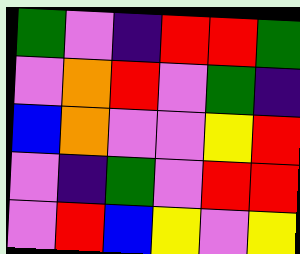[["green", "violet", "indigo", "red", "red", "green"], ["violet", "orange", "red", "violet", "green", "indigo"], ["blue", "orange", "violet", "violet", "yellow", "red"], ["violet", "indigo", "green", "violet", "red", "red"], ["violet", "red", "blue", "yellow", "violet", "yellow"]]